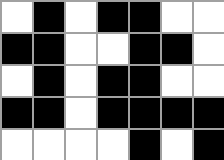[["white", "black", "white", "black", "black", "white", "white"], ["black", "black", "white", "white", "black", "black", "white"], ["white", "black", "white", "black", "black", "white", "white"], ["black", "black", "white", "black", "black", "black", "black"], ["white", "white", "white", "white", "black", "white", "black"]]